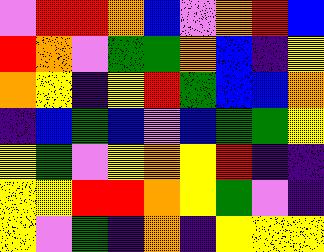[["violet", "red", "red", "orange", "blue", "violet", "orange", "red", "blue"], ["red", "orange", "violet", "green", "green", "orange", "blue", "indigo", "yellow"], ["orange", "yellow", "indigo", "yellow", "red", "green", "blue", "blue", "orange"], ["indigo", "blue", "green", "blue", "violet", "blue", "green", "green", "yellow"], ["yellow", "green", "violet", "yellow", "orange", "yellow", "red", "indigo", "indigo"], ["yellow", "yellow", "red", "red", "orange", "yellow", "green", "violet", "indigo"], ["yellow", "violet", "green", "indigo", "orange", "indigo", "yellow", "yellow", "yellow"]]